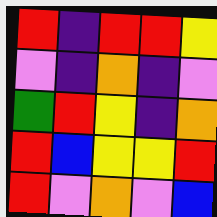[["red", "indigo", "red", "red", "yellow"], ["violet", "indigo", "orange", "indigo", "violet"], ["green", "red", "yellow", "indigo", "orange"], ["red", "blue", "yellow", "yellow", "red"], ["red", "violet", "orange", "violet", "blue"]]